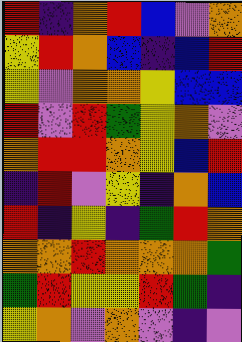[["red", "indigo", "orange", "red", "blue", "violet", "orange"], ["yellow", "red", "orange", "blue", "indigo", "blue", "red"], ["yellow", "violet", "orange", "orange", "yellow", "blue", "blue"], ["red", "violet", "red", "green", "yellow", "orange", "violet"], ["orange", "red", "red", "orange", "yellow", "blue", "red"], ["indigo", "red", "violet", "yellow", "indigo", "orange", "blue"], ["red", "indigo", "yellow", "indigo", "green", "red", "orange"], ["orange", "orange", "red", "orange", "orange", "orange", "green"], ["green", "red", "yellow", "yellow", "red", "green", "indigo"], ["yellow", "orange", "violet", "orange", "violet", "indigo", "violet"]]